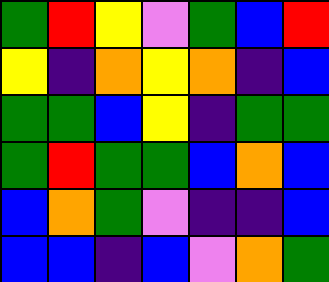[["green", "red", "yellow", "violet", "green", "blue", "red"], ["yellow", "indigo", "orange", "yellow", "orange", "indigo", "blue"], ["green", "green", "blue", "yellow", "indigo", "green", "green"], ["green", "red", "green", "green", "blue", "orange", "blue"], ["blue", "orange", "green", "violet", "indigo", "indigo", "blue"], ["blue", "blue", "indigo", "blue", "violet", "orange", "green"]]